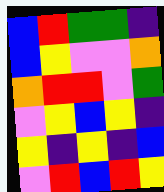[["blue", "red", "green", "green", "indigo"], ["blue", "yellow", "violet", "violet", "orange"], ["orange", "red", "red", "violet", "green"], ["violet", "yellow", "blue", "yellow", "indigo"], ["yellow", "indigo", "yellow", "indigo", "blue"], ["violet", "red", "blue", "red", "yellow"]]